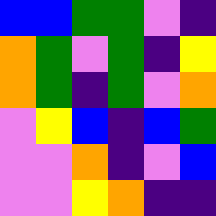[["blue", "blue", "green", "green", "violet", "indigo"], ["orange", "green", "violet", "green", "indigo", "yellow"], ["orange", "green", "indigo", "green", "violet", "orange"], ["violet", "yellow", "blue", "indigo", "blue", "green"], ["violet", "violet", "orange", "indigo", "violet", "blue"], ["violet", "violet", "yellow", "orange", "indigo", "indigo"]]